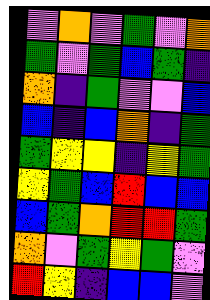[["violet", "orange", "violet", "green", "violet", "orange"], ["green", "violet", "green", "blue", "green", "indigo"], ["orange", "indigo", "green", "violet", "violet", "blue"], ["blue", "indigo", "blue", "orange", "indigo", "green"], ["green", "yellow", "yellow", "indigo", "yellow", "green"], ["yellow", "green", "blue", "red", "blue", "blue"], ["blue", "green", "orange", "red", "red", "green"], ["orange", "violet", "green", "yellow", "green", "violet"], ["red", "yellow", "indigo", "blue", "blue", "violet"]]